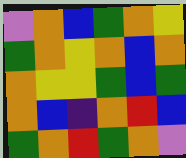[["violet", "orange", "blue", "green", "orange", "yellow"], ["green", "orange", "yellow", "orange", "blue", "orange"], ["orange", "yellow", "yellow", "green", "blue", "green"], ["orange", "blue", "indigo", "orange", "red", "blue"], ["green", "orange", "red", "green", "orange", "violet"]]